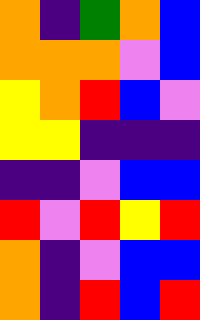[["orange", "indigo", "green", "orange", "blue"], ["orange", "orange", "orange", "violet", "blue"], ["yellow", "orange", "red", "blue", "violet"], ["yellow", "yellow", "indigo", "indigo", "indigo"], ["indigo", "indigo", "violet", "blue", "blue"], ["red", "violet", "red", "yellow", "red"], ["orange", "indigo", "violet", "blue", "blue"], ["orange", "indigo", "red", "blue", "red"]]